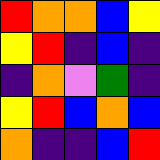[["red", "orange", "orange", "blue", "yellow"], ["yellow", "red", "indigo", "blue", "indigo"], ["indigo", "orange", "violet", "green", "indigo"], ["yellow", "red", "blue", "orange", "blue"], ["orange", "indigo", "indigo", "blue", "red"]]